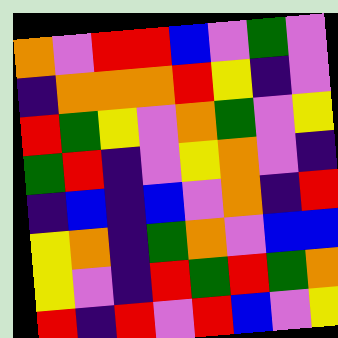[["orange", "violet", "red", "red", "blue", "violet", "green", "violet"], ["indigo", "orange", "orange", "orange", "red", "yellow", "indigo", "violet"], ["red", "green", "yellow", "violet", "orange", "green", "violet", "yellow"], ["green", "red", "indigo", "violet", "yellow", "orange", "violet", "indigo"], ["indigo", "blue", "indigo", "blue", "violet", "orange", "indigo", "red"], ["yellow", "orange", "indigo", "green", "orange", "violet", "blue", "blue"], ["yellow", "violet", "indigo", "red", "green", "red", "green", "orange"], ["red", "indigo", "red", "violet", "red", "blue", "violet", "yellow"]]